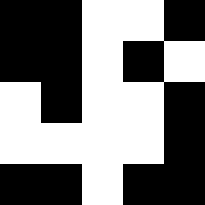[["black", "black", "white", "white", "black"], ["black", "black", "white", "black", "white"], ["white", "black", "white", "white", "black"], ["white", "white", "white", "white", "black"], ["black", "black", "white", "black", "black"]]